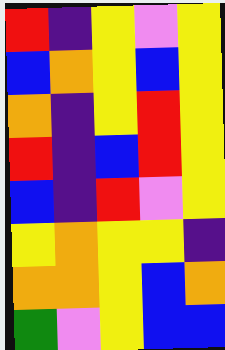[["red", "indigo", "yellow", "violet", "yellow"], ["blue", "orange", "yellow", "blue", "yellow"], ["orange", "indigo", "yellow", "red", "yellow"], ["red", "indigo", "blue", "red", "yellow"], ["blue", "indigo", "red", "violet", "yellow"], ["yellow", "orange", "yellow", "yellow", "indigo"], ["orange", "orange", "yellow", "blue", "orange"], ["green", "violet", "yellow", "blue", "blue"]]